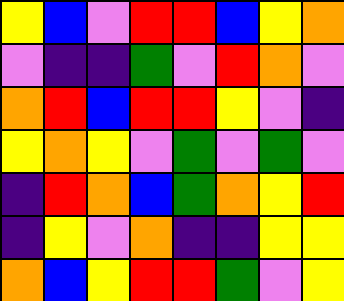[["yellow", "blue", "violet", "red", "red", "blue", "yellow", "orange"], ["violet", "indigo", "indigo", "green", "violet", "red", "orange", "violet"], ["orange", "red", "blue", "red", "red", "yellow", "violet", "indigo"], ["yellow", "orange", "yellow", "violet", "green", "violet", "green", "violet"], ["indigo", "red", "orange", "blue", "green", "orange", "yellow", "red"], ["indigo", "yellow", "violet", "orange", "indigo", "indigo", "yellow", "yellow"], ["orange", "blue", "yellow", "red", "red", "green", "violet", "yellow"]]